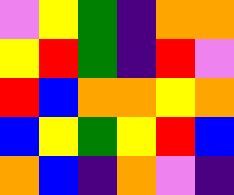[["violet", "yellow", "green", "indigo", "orange", "orange"], ["yellow", "red", "green", "indigo", "red", "violet"], ["red", "blue", "orange", "orange", "yellow", "orange"], ["blue", "yellow", "green", "yellow", "red", "blue"], ["orange", "blue", "indigo", "orange", "violet", "indigo"]]